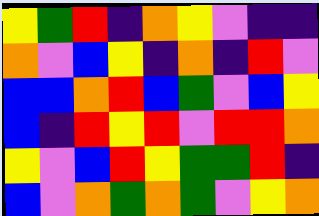[["yellow", "green", "red", "indigo", "orange", "yellow", "violet", "indigo", "indigo"], ["orange", "violet", "blue", "yellow", "indigo", "orange", "indigo", "red", "violet"], ["blue", "blue", "orange", "red", "blue", "green", "violet", "blue", "yellow"], ["blue", "indigo", "red", "yellow", "red", "violet", "red", "red", "orange"], ["yellow", "violet", "blue", "red", "yellow", "green", "green", "red", "indigo"], ["blue", "violet", "orange", "green", "orange", "green", "violet", "yellow", "orange"]]